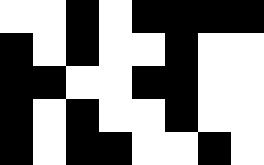[["white", "white", "black", "white", "black", "black", "black", "black"], ["black", "white", "black", "white", "white", "black", "white", "white"], ["black", "black", "white", "white", "black", "black", "white", "white"], ["black", "white", "black", "white", "white", "black", "white", "white"], ["black", "white", "black", "black", "white", "white", "black", "white"]]